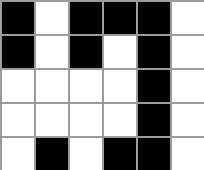[["black", "white", "black", "black", "black", "white"], ["black", "white", "black", "white", "black", "white"], ["white", "white", "white", "white", "black", "white"], ["white", "white", "white", "white", "black", "white"], ["white", "black", "white", "black", "black", "white"]]